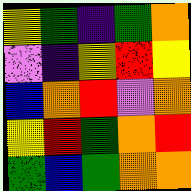[["yellow", "green", "indigo", "green", "orange"], ["violet", "indigo", "yellow", "red", "yellow"], ["blue", "orange", "red", "violet", "orange"], ["yellow", "red", "green", "orange", "red"], ["green", "blue", "green", "orange", "orange"]]